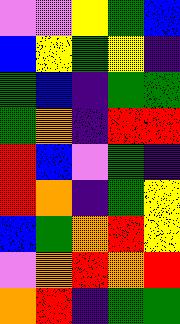[["violet", "violet", "yellow", "green", "blue"], ["blue", "yellow", "green", "yellow", "indigo"], ["green", "blue", "indigo", "green", "green"], ["green", "orange", "indigo", "red", "red"], ["red", "blue", "violet", "green", "indigo"], ["red", "orange", "indigo", "green", "yellow"], ["blue", "green", "orange", "red", "yellow"], ["violet", "orange", "red", "orange", "red"], ["orange", "red", "indigo", "green", "green"]]